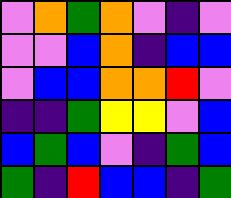[["violet", "orange", "green", "orange", "violet", "indigo", "violet"], ["violet", "violet", "blue", "orange", "indigo", "blue", "blue"], ["violet", "blue", "blue", "orange", "orange", "red", "violet"], ["indigo", "indigo", "green", "yellow", "yellow", "violet", "blue"], ["blue", "green", "blue", "violet", "indigo", "green", "blue"], ["green", "indigo", "red", "blue", "blue", "indigo", "green"]]